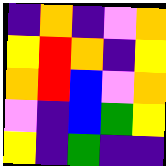[["indigo", "orange", "indigo", "violet", "orange"], ["yellow", "red", "orange", "indigo", "yellow"], ["orange", "red", "blue", "violet", "orange"], ["violet", "indigo", "blue", "green", "yellow"], ["yellow", "indigo", "green", "indigo", "indigo"]]